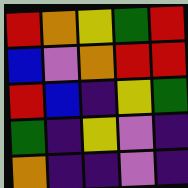[["red", "orange", "yellow", "green", "red"], ["blue", "violet", "orange", "red", "red"], ["red", "blue", "indigo", "yellow", "green"], ["green", "indigo", "yellow", "violet", "indigo"], ["orange", "indigo", "indigo", "violet", "indigo"]]